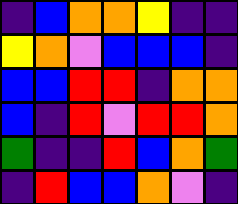[["indigo", "blue", "orange", "orange", "yellow", "indigo", "indigo"], ["yellow", "orange", "violet", "blue", "blue", "blue", "indigo"], ["blue", "blue", "red", "red", "indigo", "orange", "orange"], ["blue", "indigo", "red", "violet", "red", "red", "orange"], ["green", "indigo", "indigo", "red", "blue", "orange", "green"], ["indigo", "red", "blue", "blue", "orange", "violet", "indigo"]]